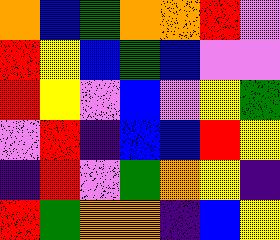[["orange", "blue", "green", "orange", "orange", "red", "violet"], ["red", "yellow", "blue", "green", "blue", "violet", "violet"], ["red", "yellow", "violet", "blue", "violet", "yellow", "green"], ["violet", "red", "indigo", "blue", "blue", "red", "yellow"], ["indigo", "red", "violet", "green", "orange", "yellow", "indigo"], ["red", "green", "orange", "orange", "indigo", "blue", "yellow"]]